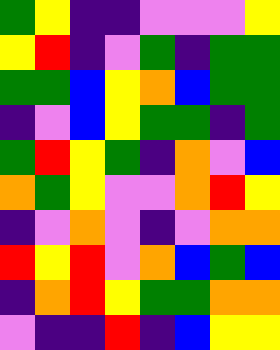[["green", "yellow", "indigo", "indigo", "violet", "violet", "violet", "yellow"], ["yellow", "red", "indigo", "violet", "green", "indigo", "green", "green"], ["green", "green", "blue", "yellow", "orange", "blue", "green", "green"], ["indigo", "violet", "blue", "yellow", "green", "green", "indigo", "green"], ["green", "red", "yellow", "green", "indigo", "orange", "violet", "blue"], ["orange", "green", "yellow", "violet", "violet", "orange", "red", "yellow"], ["indigo", "violet", "orange", "violet", "indigo", "violet", "orange", "orange"], ["red", "yellow", "red", "violet", "orange", "blue", "green", "blue"], ["indigo", "orange", "red", "yellow", "green", "green", "orange", "orange"], ["violet", "indigo", "indigo", "red", "indigo", "blue", "yellow", "yellow"]]